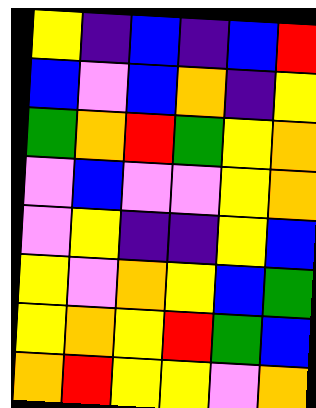[["yellow", "indigo", "blue", "indigo", "blue", "red"], ["blue", "violet", "blue", "orange", "indigo", "yellow"], ["green", "orange", "red", "green", "yellow", "orange"], ["violet", "blue", "violet", "violet", "yellow", "orange"], ["violet", "yellow", "indigo", "indigo", "yellow", "blue"], ["yellow", "violet", "orange", "yellow", "blue", "green"], ["yellow", "orange", "yellow", "red", "green", "blue"], ["orange", "red", "yellow", "yellow", "violet", "orange"]]